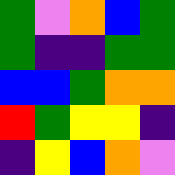[["green", "violet", "orange", "blue", "green"], ["green", "indigo", "indigo", "green", "green"], ["blue", "blue", "green", "orange", "orange"], ["red", "green", "yellow", "yellow", "indigo"], ["indigo", "yellow", "blue", "orange", "violet"]]